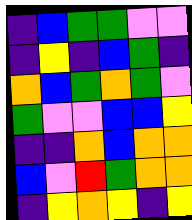[["indigo", "blue", "green", "green", "violet", "violet"], ["indigo", "yellow", "indigo", "blue", "green", "indigo"], ["orange", "blue", "green", "orange", "green", "violet"], ["green", "violet", "violet", "blue", "blue", "yellow"], ["indigo", "indigo", "orange", "blue", "orange", "orange"], ["blue", "violet", "red", "green", "orange", "orange"], ["indigo", "yellow", "orange", "yellow", "indigo", "yellow"]]